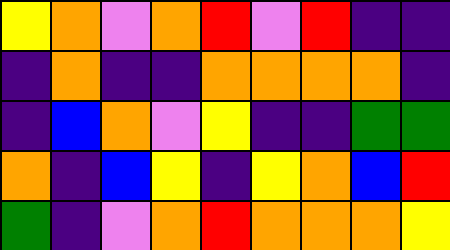[["yellow", "orange", "violet", "orange", "red", "violet", "red", "indigo", "indigo"], ["indigo", "orange", "indigo", "indigo", "orange", "orange", "orange", "orange", "indigo"], ["indigo", "blue", "orange", "violet", "yellow", "indigo", "indigo", "green", "green"], ["orange", "indigo", "blue", "yellow", "indigo", "yellow", "orange", "blue", "red"], ["green", "indigo", "violet", "orange", "red", "orange", "orange", "orange", "yellow"]]